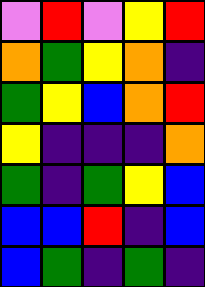[["violet", "red", "violet", "yellow", "red"], ["orange", "green", "yellow", "orange", "indigo"], ["green", "yellow", "blue", "orange", "red"], ["yellow", "indigo", "indigo", "indigo", "orange"], ["green", "indigo", "green", "yellow", "blue"], ["blue", "blue", "red", "indigo", "blue"], ["blue", "green", "indigo", "green", "indigo"]]